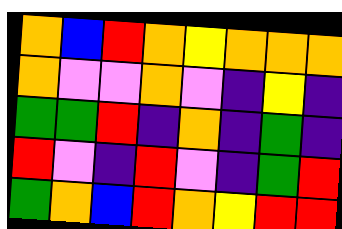[["orange", "blue", "red", "orange", "yellow", "orange", "orange", "orange"], ["orange", "violet", "violet", "orange", "violet", "indigo", "yellow", "indigo"], ["green", "green", "red", "indigo", "orange", "indigo", "green", "indigo"], ["red", "violet", "indigo", "red", "violet", "indigo", "green", "red"], ["green", "orange", "blue", "red", "orange", "yellow", "red", "red"]]